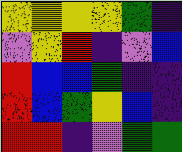[["yellow", "yellow", "yellow", "yellow", "green", "indigo"], ["violet", "yellow", "red", "indigo", "violet", "blue"], ["red", "blue", "blue", "green", "indigo", "indigo"], ["red", "blue", "green", "yellow", "blue", "indigo"], ["red", "red", "indigo", "violet", "green", "green"]]